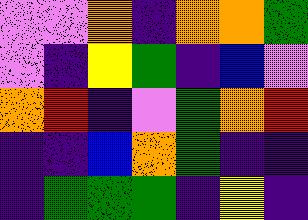[["violet", "violet", "orange", "indigo", "orange", "orange", "green"], ["violet", "indigo", "yellow", "green", "indigo", "blue", "violet"], ["orange", "red", "indigo", "violet", "green", "orange", "red"], ["indigo", "indigo", "blue", "orange", "green", "indigo", "indigo"], ["indigo", "green", "green", "green", "indigo", "yellow", "indigo"]]